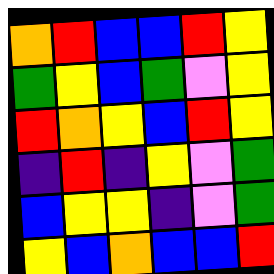[["orange", "red", "blue", "blue", "red", "yellow"], ["green", "yellow", "blue", "green", "violet", "yellow"], ["red", "orange", "yellow", "blue", "red", "yellow"], ["indigo", "red", "indigo", "yellow", "violet", "green"], ["blue", "yellow", "yellow", "indigo", "violet", "green"], ["yellow", "blue", "orange", "blue", "blue", "red"]]